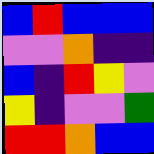[["blue", "red", "blue", "blue", "blue"], ["violet", "violet", "orange", "indigo", "indigo"], ["blue", "indigo", "red", "yellow", "violet"], ["yellow", "indigo", "violet", "violet", "green"], ["red", "red", "orange", "blue", "blue"]]